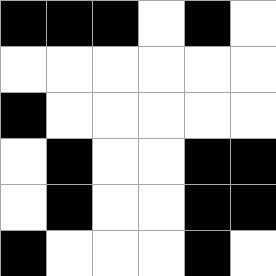[["black", "black", "black", "white", "black", "white"], ["white", "white", "white", "white", "white", "white"], ["black", "white", "white", "white", "white", "white"], ["white", "black", "white", "white", "black", "black"], ["white", "black", "white", "white", "black", "black"], ["black", "white", "white", "white", "black", "white"]]